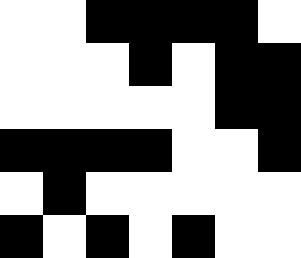[["white", "white", "black", "black", "black", "black", "white"], ["white", "white", "white", "black", "white", "black", "black"], ["white", "white", "white", "white", "white", "black", "black"], ["black", "black", "black", "black", "white", "white", "black"], ["white", "black", "white", "white", "white", "white", "white"], ["black", "white", "black", "white", "black", "white", "white"]]